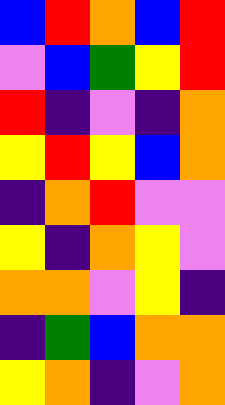[["blue", "red", "orange", "blue", "red"], ["violet", "blue", "green", "yellow", "red"], ["red", "indigo", "violet", "indigo", "orange"], ["yellow", "red", "yellow", "blue", "orange"], ["indigo", "orange", "red", "violet", "violet"], ["yellow", "indigo", "orange", "yellow", "violet"], ["orange", "orange", "violet", "yellow", "indigo"], ["indigo", "green", "blue", "orange", "orange"], ["yellow", "orange", "indigo", "violet", "orange"]]